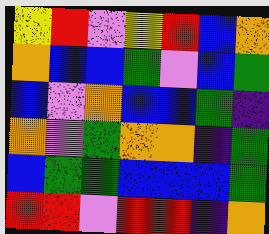[["yellow", "red", "violet", "yellow", "red", "blue", "orange"], ["orange", "blue", "blue", "green", "violet", "blue", "green"], ["blue", "violet", "orange", "blue", "blue", "green", "indigo"], ["orange", "violet", "green", "orange", "orange", "indigo", "green"], ["blue", "green", "green", "blue", "blue", "blue", "green"], ["red", "red", "violet", "red", "red", "indigo", "orange"]]